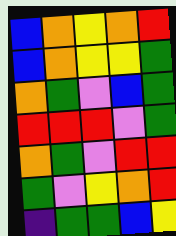[["blue", "orange", "yellow", "orange", "red"], ["blue", "orange", "yellow", "yellow", "green"], ["orange", "green", "violet", "blue", "green"], ["red", "red", "red", "violet", "green"], ["orange", "green", "violet", "red", "red"], ["green", "violet", "yellow", "orange", "red"], ["indigo", "green", "green", "blue", "yellow"]]